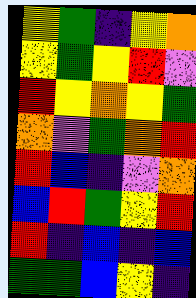[["yellow", "green", "indigo", "yellow", "orange"], ["yellow", "green", "yellow", "red", "violet"], ["red", "yellow", "orange", "yellow", "green"], ["orange", "violet", "green", "orange", "red"], ["red", "blue", "indigo", "violet", "orange"], ["blue", "red", "green", "yellow", "red"], ["red", "indigo", "blue", "indigo", "blue"], ["green", "green", "blue", "yellow", "indigo"]]